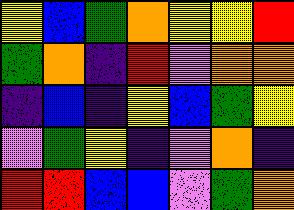[["yellow", "blue", "green", "orange", "yellow", "yellow", "red"], ["green", "orange", "indigo", "red", "violet", "orange", "orange"], ["indigo", "blue", "indigo", "yellow", "blue", "green", "yellow"], ["violet", "green", "yellow", "indigo", "violet", "orange", "indigo"], ["red", "red", "blue", "blue", "violet", "green", "orange"]]